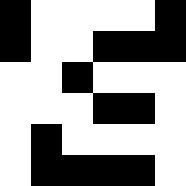[["black", "white", "white", "white", "white", "black"], ["black", "white", "white", "black", "black", "black"], ["white", "white", "black", "white", "white", "white"], ["white", "white", "white", "black", "black", "white"], ["white", "black", "white", "white", "white", "white"], ["white", "black", "black", "black", "black", "white"]]